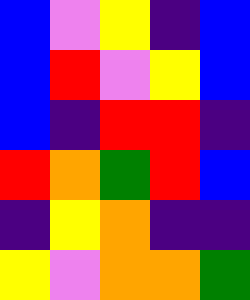[["blue", "violet", "yellow", "indigo", "blue"], ["blue", "red", "violet", "yellow", "blue"], ["blue", "indigo", "red", "red", "indigo"], ["red", "orange", "green", "red", "blue"], ["indigo", "yellow", "orange", "indigo", "indigo"], ["yellow", "violet", "orange", "orange", "green"]]